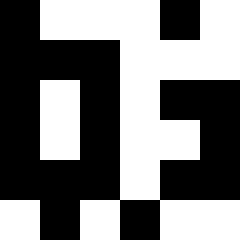[["black", "white", "white", "white", "black", "white"], ["black", "black", "black", "white", "white", "white"], ["black", "white", "black", "white", "black", "black"], ["black", "white", "black", "white", "white", "black"], ["black", "black", "black", "white", "black", "black"], ["white", "black", "white", "black", "white", "white"]]